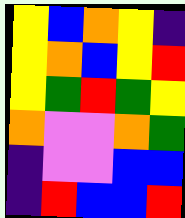[["yellow", "blue", "orange", "yellow", "indigo"], ["yellow", "orange", "blue", "yellow", "red"], ["yellow", "green", "red", "green", "yellow"], ["orange", "violet", "violet", "orange", "green"], ["indigo", "violet", "violet", "blue", "blue"], ["indigo", "red", "blue", "blue", "red"]]